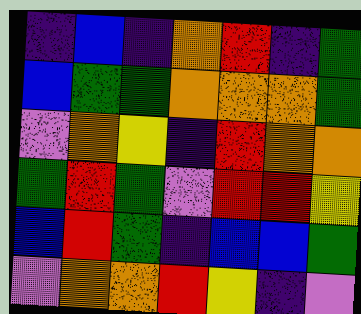[["indigo", "blue", "indigo", "orange", "red", "indigo", "green"], ["blue", "green", "green", "orange", "orange", "orange", "green"], ["violet", "orange", "yellow", "indigo", "red", "orange", "orange"], ["green", "red", "green", "violet", "red", "red", "yellow"], ["blue", "red", "green", "indigo", "blue", "blue", "green"], ["violet", "orange", "orange", "red", "yellow", "indigo", "violet"]]